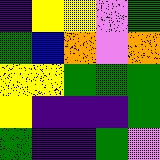[["indigo", "yellow", "yellow", "violet", "green"], ["green", "blue", "orange", "violet", "orange"], ["yellow", "yellow", "green", "green", "green"], ["yellow", "indigo", "indigo", "indigo", "green"], ["green", "indigo", "indigo", "green", "violet"]]